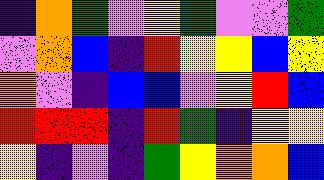[["indigo", "orange", "green", "violet", "yellow", "green", "violet", "violet", "green"], ["violet", "orange", "blue", "indigo", "red", "yellow", "yellow", "blue", "yellow"], ["orange", "violet", "indigo", "blue", "blue", "violet", "yellow", "red", "blue"], ["red", "red", "red", "indigo", "red", "green", "indigo", "yellow", "yellow"], ["yellow", "indigo", "violet", "indigo", "green", "yellow", "orange", "orange", "blue"]]